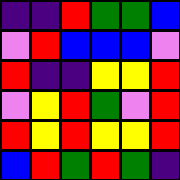[["indigo", "indigo", "red", "green", "green", "blue"], ["violet", "red", "blue", "blue", "blue", "violet"], ["red", "indigo", "indigo", "yellow", "yellow", "red"], ["violet", "yellow", "red", "green", "violet", "red"], ["red", "yellow", "red", "yellow", "yellow", "red"], ["blue", "red", "green", "red", "green", "indigo"]]